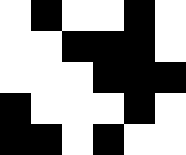[["white", "black", "white", "white", "black", "white"], ["white", "white", "black", "black", "black", "white"], ["white", "white", "white", "black", "black", "black"], ["black", "white", "white", "white", "black", "white"], ["black", "black", "white", "black", "white", "white"]]